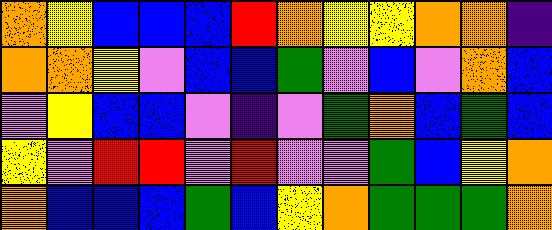[["orange", "yellow", "blue", "blue", "blue", "red", "orange", "yellow", "yellow", "orange", "orange", "indigo"], ["orange", "orange", "yellow", "violet", "blue", "blue", "green", "violet", "blue", "violet", "orange", "blue"], ["violet", "yellow", "blue", "blue", "violet", "indigo", "violet", "green", "orange", "blue", "green", "blue"], ["yellow", "violet", "red", "red", "violet", "red", "violet", "violet", "green", "blue", "yellow", "orange"], ["orange", "blue", "blue", "blue", "green", "blue", "yellow", "orange", "green", "green", "green", "orange"]]